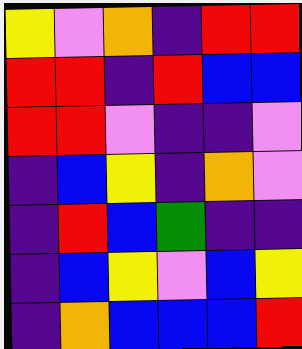[["yellow", "violet", "orange", "indigo", "red", "red"], ["red", "red", "indigo", "red", "blue", "blue"], ["red", "red", "violet", "indigo", "indigo", "violet"], ["indigo", "blue", "yellow", "indigo", "orange", "violet"], ["indigo", "red", "blue", "green", "indigo", "indigo"], ["indigo", "blue", "yellow", "violet", "blue", "yellow"], ["indigo", "orange", "blue", "blue", "blue", "red"]]